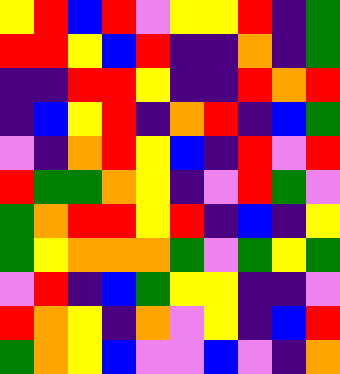[["yellow", "red", "blue", "red", "violet", "yellow", "yellow", "red", "indigo", "green"], ["red", "red", "yellow", "blue", "red", "indigo", "indigo", "orange", "indigo", "green"], ["indigo", "indigo", "red", "red", "yellow", "indigo", "indigo", "red", "orange", "red"], ["indigo", "blue", "yellow", "red", "indigo", "orange", "red", "indigo", "blue", "green"], ["violet", "indigo", "orange", "red", "yellow", "blue", "indigo", "red", "violet", "red"], ["red", "green", "green", "orange", "yellow", "indigo", "violet", "red", "green", "violet"], ["green", "orange", "red", "red", "yellow", "red", "indigo", "blue", "indigo", "yellow"], ["green", "yellow", "orange", "orange", "orange", "green", "violet", "green", "yellow", "green"], ["violet", "red", "indigo", "blue", "green", "yellow", "yellow", "indigo", "indigo", "violet"], ["red", "orange", "yellow", "indigo", "orange", "violet", "yellow", "indigo", "blue", "red"], ["green", "orange", "yellow", "blue", "violet", "violet", "blue", "violet", "indigo", "orange"]]